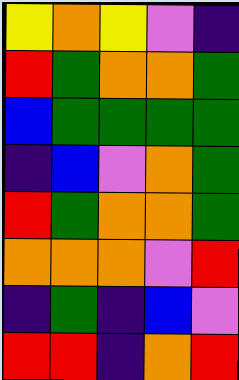[["yellow", "orange", "yellow", "violet", "indigo"], ["red", "green", "orange", "orange", "green"], ["blue", "green", "green", "green", "green"], ["indigo", "blue", "violet", "orange", "green"], ["red", "green", "orange", "orange", "green"], ["orange", "orange", "orange", "violet", "red"], ["indigo", "green", "indigo", "blue", "violet"], ["red", "red", "indigo", "orange", "red"]]